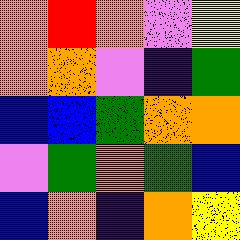[["orange", "red", "orange", "violet", "yellow"], ["orange", "orange", "violet", "indigo", "green"], ["blue", "blue", "green", "orange", "orange"], ["violet", "green", "orange", "green", "blue"], ["blue", "orange", "indigo", "orange", "yellow"]]